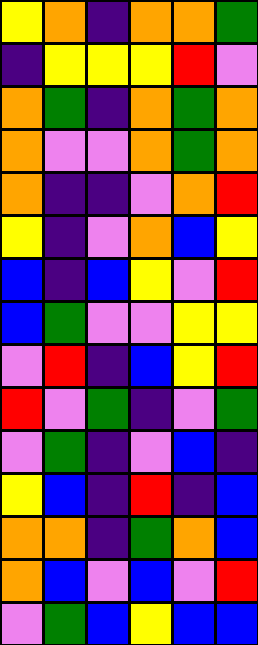[["yellow", "orange", "indigo", "orange", "orange", "green"], ["indigo", "yellow", "yellow", "yellow", "red", "violet"], ["orange", "green", "indigo", "orange", "green", "orange"], ["orange", "violet", "violet", "orange", "green", "orange"], ["orange", "indigo", "indigo", "violet", "orange", "red"], ["yellow", "indigo", "violet", "orange", "blue", "yellow"], ["blue", "indigo", "blue", "yellow", "violet", "red"], ["blue", "green", "violet", "violet", "yellow", "yellow"], ["violet", "red", "indigo", "blue", "yellow", "red"], ["red", "violet", "green", "indigo", "violet", "green"], ["violet", "green", "indigo", "violet", "blue", "indigo"], ["yellow", "blue", "indigo", "red", "indigo", "blue"], ["orange", "orange", "indigo", "green", "orange", "blue"], ["orange", "blue", "violet", "blue", "violet", "red"], ["violet", "green", "blue", "yellow", "blue", "blue"]]